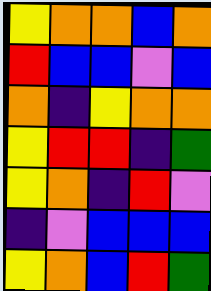[["yellow", "orange", "orange", "blue", "orange"], ["red", "blue", "blue", "violet", "blue"], ["orange", "indigo", "yellow", "orange", "orange"], ["yellow", "red", "red", "indigo", "green"], ["yellow", "orange", "indigo", "red", "violet"], ["indigo", "violet", "blue", "blue", "blue"], ["yellow", "orange", "blue", "red", "green"]]